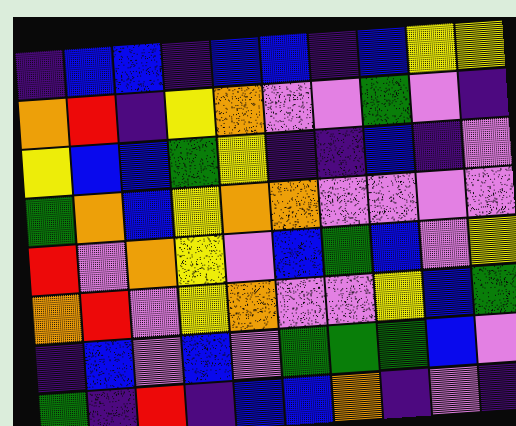[["indigo", "blue", "blue", "indigo", "blue", "blue", "indigo", "blue", "yellow", "yellow"], ["orange", "red", "indigo", "yellow", "orange", "violet", "violet", "green", "violet", "indigo"], ["yellow", "blue", "blue", "green", "yellow", "indigo", "indigo", "blue", "indigo", "violet"], ["green", "orange", "blue", "yellow", "orange", "orange", "violet", "violet", "violet", "violet"], ["red", "violet", "orange", "yellow", "violet", "blue", "green", "blue", "violet", "yellow"], ["orange", "red", "violet", "yellow", "orange", "violet", "violet", "yellow", "blue", "green"], ["indigo", "blue", "violet", "blue", "violet", "green", "green", "green", "blue", "violet"], ["green", "indigo", "red", "indigo", "blue", "blue", "orange", "indigo", "violet", "indigo"]]